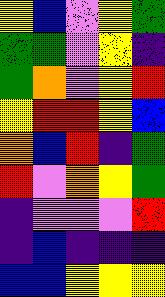[["yellow", "blue", "violet", "yellow", "green"], ["green", "green", "violet", "yellow", "indigo"], ["green", "orange", "violet", "yellow", "red"], ["yellow", "red", "red", "yellow", "blue"], ["orange", "blue", "red", "indigo", "green"], ["red", "violet", "orange", "yellow", "green"], ["indigo", "violet", "violet", "violet", "red"], ["indigo", "blue", "indigo", "indigo", "indigo"], ["blue", "blue", "yellow", "yellow", "yellow"]]